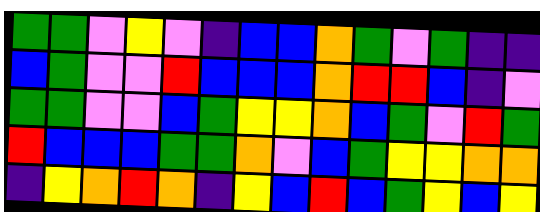[["green", "green", "violet", "yellow", "violet", "indigo", "blue", "blue", "orange", "green", "violet", "green", "indigo", "indigo"], ["blue", "green", "violet", "violet", "red", "blue", "blue", "blue", "orange", "red", "red", "blue", "indigo", "violet"], ["green", "green", "violet", "violet", "blue", "green", "yellow", "yellow", "orange", "blue", "green", "violet", "red", "green"], ["red", "blue", "blue", "blue", "green", "green", "orange", "violet", "blue", "green", "yellow", "yellow", "orange", "orange"], ["indigo", "yellow", "orange", "red", "orange", "indigo", "yellow", "blue", "red", "blue", "green", "yellow", "blue", "yellow"]]